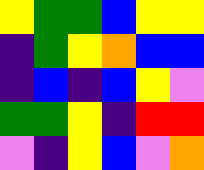[["yellow", "green", "green", "blue", "yellow", "yellow"], ["indigo", "green", "yellow", "orange", "blue", "blue"], ["indigo", "blue", "indigo", "blue", "yellow", "violet"], ["green", "green", "yellow", "indigo", "red", "red"], ["violet", "indigo", "yellow", "blue", "violet", "orange"]]